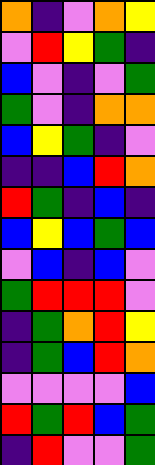[["orange", "indigo", "violet", "orange", "yellow"], ["violet", "red", "yellow", "green", "indigo"], ["blue", "violet", "indigo", "violet", "green"], ["green", "violet", "indigo", "orange", "orange"], ["blue", "yellow", "green", "indigo", "violet"], ["indigo", "indigo", "blue", "red", "orange"], ["red", "green", "indigo", "blue", "indigo"], ["blue", "yellow", "blue", "green", "blue"], ["violet", "blue", "indigo", "blue", "violet"], ["green", "red", "red", "red", "violet"], ["indigo", "green", "orange", "red", "yellow"], ["indigo", "green", "blue", "red", "orange"], ["violet", "violet", "violet", "violet", "blue"], ["red", "green", "red", "blue", "green"], ["indigo", "red", "violet", "violet", "green"]]